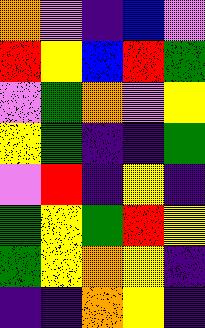[["orange", "violet", "indigo", "blue", "violet"], ["red", "yellow", "blue", "red", "green"], ["violet", "green", "orange", "violet", "yellow"], ["yellow", "green", "indigo", "indigo", "green"], ["violet", "red", "indigo", "yellow", "indigo"], ["green", "yellow", "green", "red", "yellow"], ["green", "yellow", "orange", "yellow", "indigo"], ["indigo", "indigo", "orange", "yellow", "indigo"]]